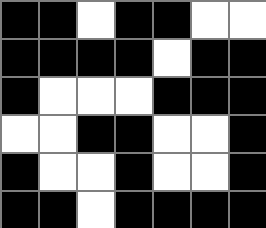[["black", "black", "white", "black", "black", "white", "white"], ["black", "black", "black", "black", "white", "black", "black"], ["black", "white", "white", "white", "black", "black", "black"], ["white", "white", "black", "black", "white", "white", "black"], ["black", "white", "white", "black", "white", "white", "black"], ["black", "black", "white", "black", "black", "black", "black"]]